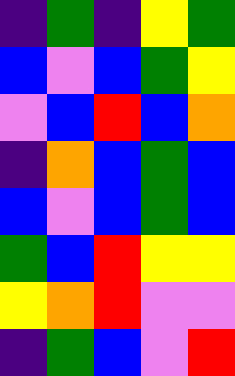[["indigo", "green", "indigo", "yellow", "green"], ["blue", "violet", "blue", "green", "yellow"], ["violet", "blue", "red", "blue", "orange"], ["indigo", "orange", "blue", "green", "blue"], ["blue", "violet", "blue", "green", "blue"], ["green", "blue", "red", "yellow", "yellow"], ["yellow", "orange", "red", "violet", "violet"], ["indigo", "green", "blue", "violet", "red"]]